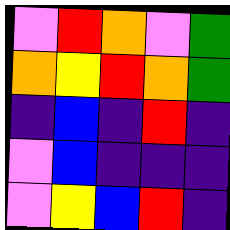[["violet", "red", "orange", "violet", "green"], ["orange", "yellow", "red", "orange", "green"], ["indigo", "blue", "indigo", "red", "indigo"], ["violet", "blue", "indigo", "indigo", "indigo"], ["violet", "yellow", "blue", "red", "indigo"]]